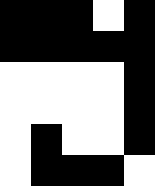[["black", "black", "black", "white", "black"], ["black", "black", "black", "black", "black"], ["white", "white", "white", "white", "black"], ["white", "white", "white", "white", "black"], ["white", "black", "white", "white", "black"], ["white", "black", "black", "black", "white"]]